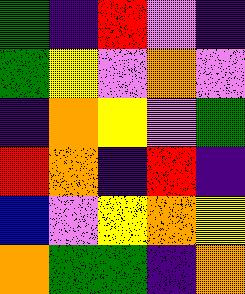[["green", "indigo", "red", "violet", "indigo"], ["green", "yellow", "violet", "orange", "violet"], ["indigo", "orange", "yellow", "violet", "green"], ["red", "orange", "indigo", "red", "indigo"], ["blue", "violet", "yellow", "orange", "yellow"], ["orange", "green", "green", "indigo", "orange"]]